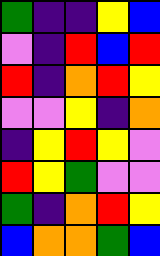[["green", "indigo", "indigo", "yellow", "blue"], ["violet", "indigo", "red", "blue", "red"], ["red", "indigo", "orange", "red", "yellow"], ["violet", "violet", "yellow", "indigo", "orange"], ["indigo", "yellow", "red", "yellow", "violet"], ["red", "yellow", "green", "violet", "violet"], ["green", "indigo", "orange", "red", "yellow"], ["blue", "orange", "orange", "green", "blue"]]